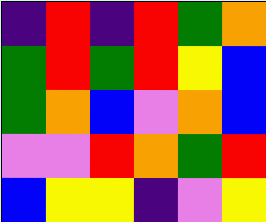[["indigo", "red", "indigo", "red", "green", "orange"], ["green", "red", "green", "red", "yellow", "blue"], ["green", "orange", "blue", "violet", "orange", "blue"], ["violet", "violet", "red", "orange", "green", "red"], ["blue", "yellow", "yellow", "indigo", "violet", "yellow"]]